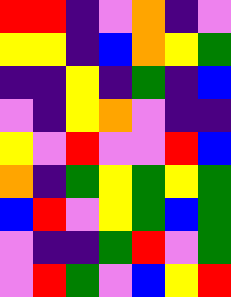[["red", "red", "indigo", "violet", "orange", "indigo", "violet"], ["yellow", "yellow", "indigo", "blue", "orange", "yellow", "green"], ["indigo", "indigo", "yellow", "indigo", "green", "indigo", "blue"], ["violet", "indigo", "yellow", "orange", "violet", "indigo", "indigo"], ["yellow", "violet", "red", "violet", "violet", "red", "blue"], ["orange", "indigo", "green", "yellow", "green", "yellow", "green"], ["blue", "red", "violet", "yellow", "green", "blue", "green"], ["violet", "indigo", "indigo", "green", "red", "violet", "green"], ["violet", "red", "green", "violet", "blue", "yellow", "red"]]